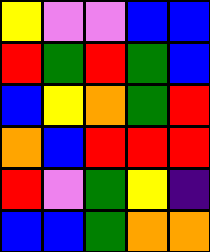[["yellow", "violet", "violet", "blue", "blue"], ["red", "green", "red", "green", "blue"], ["blue", "yellow", "orange", "green", "red"], ["orange", "blue", "red", "red", "red"], ["red", "violet", "green", "yellow", "indigo"], ["blue", "blue", "green", "orange", "orange"]]